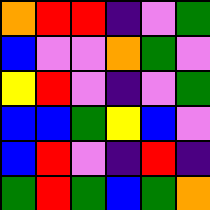[["orange", "red", "red", "indigo", "violet", "green"], ["blue", "violet", "violet", "orange", "green", "violet"], ["yellow", "red", "violet", "indigo", "violet", "green"], ["blue", "blue", "green", "yellow", "blue", "violet"], ["blue", "red", "violet", "indigo", "red", "indigo"], ["green", "red", "green", "blue", "green", "orange"]]